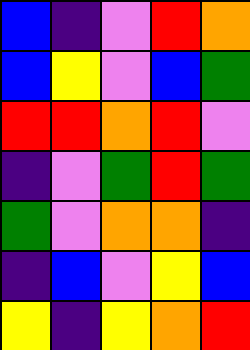[["blue", "indigo", "violet", "red", "orange"], ["blue", "yellow", "violet", "blue", "green"], ["red", "red", "orange", "red", "violet"], ["indigo", "violet", "green", "red", "green"], ["green", "violet", "orange", "orange", "indigo"], ["indigo", "blue", "violet", "yellow", "blue"], ["yellow", "indigo", "yellow", "orange", "red"]]